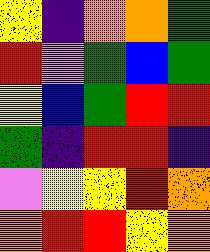[["yellow", "indigo", "orange", "orange", "green"], ["red", "violet", "green", "blue", "green"], ["yellow", "blue", "green", "red", "red"], ["green", "indigo", "red", "red", "indigo"], ["violet", "yellow", "yellow", "red", "orange"], ["orange", "red", "red", "yellow", "orange"]]